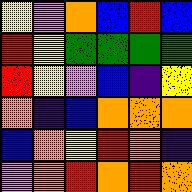[["yellow", "violet", "orange", "blue", "red", "blue"], ["red", "yellow", "green", "green", "green", "green"], ["red", "yellow", "violet", "blue", "indigo", "yellow"], ["orange", "indigo", "blue", "orange", "orange", "orange"], ["blue", "orange", "yellow", "red", "orange", "indigo"], ["violet", "orange", "red", "orange", "red", "orange"]]